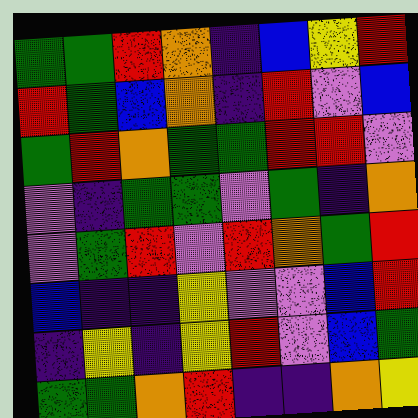[["green", "green", "red", "orange", "indigo", "blue", "yellow", "red"], ["red", "green", "blue", "orange", "indigo", "red", "violet", "blue"], ["green", "red", "orange", "green", "green", "red", "red", "violet"], ["violet", "indigo", "green", "green", "violet", "green", "indigo", "orange"], ["violet", "green", "red", "violet", "red", "orange", "green", "red"], ["blue", "indigo", "indigo", "yellow", "violet", "violet", "blue", "red"], ["indigo", "yellow", "indigo", "yellow", "red", "violet", "blue", "green"], ["green", "green", "orange", "red", "indigo", "indigo", "orange", "yellow"]]